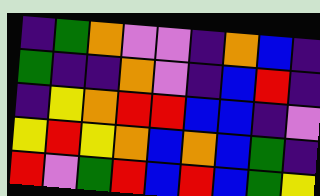[["indigo", "green", "orange", "violet", "violet", "indigo", "orange", "blue", "indigo"], ["green", "indigo", "indigo", "orange", "violet", "indigo", "blue", "red", "indigo"], ["indigo", "yellow", "orange", "red", "red", "blue", "blue", "indigo", "violet"], ["yellow", "red", "yellow", "orange", "blue", "orange", "blue", "green", "indigo"], ["red", "violet", "green", "red", "blue", "red", "blue", "green", "yellow"]]